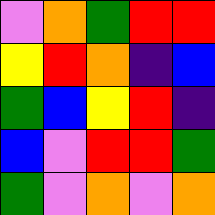[["violet", "orange", "green", "red", "red"], ["yellow", "red", "orange", "indigo", "blue"], ["green", "blue", "yellow", "red", "indigo"], ["blue", "violet", "red", "red", "green"], ["green", "violet", "orange", "violet", "orange"]]